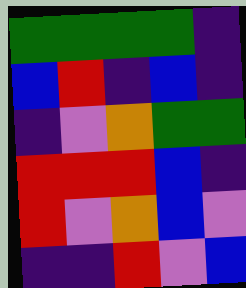[["green", "green", "green", "green", "indigo"], ["blue", "red", "indigo", "blue", "indigo"], ["indigo", "violet", "orange", "green", "green"], ["red", "red", "red", "blue", "indigo"], ["red", "violet", "orange", "blue", "violet"], ["indigo", "indigo", "red", "violet", "blue"]]